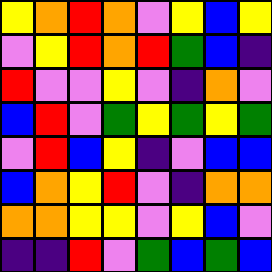[["yellow", "orange", "red", "orange", "violet", "yellow", "blue", "yellow"], ["violet", "yellow", "red", "orange", "red", "green", "blue", "indigo"], ["red", "violet", "violet", "yellow", "violet", "indigo", "orange", "violet"], ["blue", "red", "violet", "green", "yellow", "green", "yellow", "green"], ["violet", "red", "blue", "yellow", "indigo", "violet", "blue", "blue"], ["blue", "orange", "yellow", "red", "violet", "indigo", "orange", "orange"], ["orange", "orange", "yellow", "yellow", "violet", "yellow", "blue", "violet"], ["indigo", "indigo", "red", "violet", "green", "blue", "green", "blue"]]